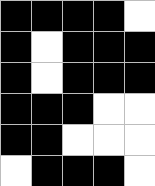[["black", "black", "black", "black", "white"], ["black", "white", "black", "black", "black"], ["black", "white", "black", "black", "black"], ["black", "black", "black", "white", "white"], ["black", "black", "white", "white", "white"], ["white", "black", "black", "black", "white"]]